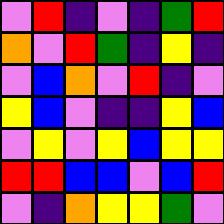[["violet", "red", "indigo", "violet", "indigo", "green", "red"], ["orange", "violet", "red", "green", "indigo", "yellow", "indigo"], ["violet", "blue", "orange", "violet", "red", "indigo", "violet"], ["yellow", "blue", "violet", "indigo", "indigo", "yellow", "blue"], ["violet", "yellow", "violet", "yellow", "blue", "yellow", "yellow"], ["red", "red", "blue", "blue", "violet", "blue", "red"], ["violet", "indigo", "orange", "yellow", "yellow", "green", "violet"]]